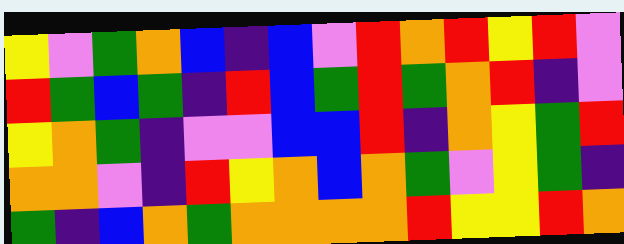[["yellow", "violet", "green", "orange", "blue", "indigo", "blue", "violet", "red", "orange", "red", "yellow", "red", "violet"], ["red", "green", "blue", "green", "indigo", "red", "blue", "green", "red", "green", "orange", "red", "indigo", "violet"], ["yellow", "orange", "green", "indigo", "violet", "violet", "blue", "blue", "red", "indigo", "orange", "yellow", "green", "red"], ["orange", "orange", "violet", "indigo", "red", "yellow", "orange", "blue", "orange", "green", "violet", "yellow", "green", "indigo"], ["green", "indigo", "blue", "orange", "green", "orange", "orange", "orange", "orange", "red", "yellow", "yellow", "red", "orange"]]